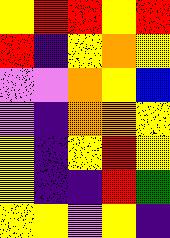[["yellow", "red", "red", "yellow", "red"], ["red", "indigo", "yellow", "orange", "yellow"], ["violet", "violet", "orange", "yellow", "blue"], ["violet", "indigo", "orange", "orange", "yellow"], ["yellow", "indigo", "yellow", "red", "yellow"], ["yellow", "indigo", "indigo", "red", "green"], ["yellow", "yellow", "violet", "yellow", "indigo"]]